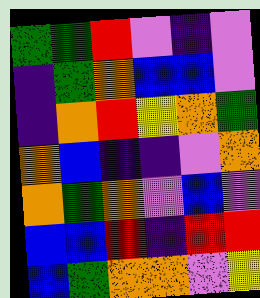[["green", "green", "red", "violet", "indigo", "violet"], ["indigo", "green", "orange", "blue", "blue", "violet"], ["indigo", "orange", "red", "yellow", "orange", "green"], ["orange", "blue", "indigo", "indigo", "violet", "orange"], ["orange", "green", "orange", "violet", "blue", "violet"], ["blue", "blue", "red", "indigo", "red", "red"], ["blue", "green", "orange", "orange", "violet", "yellow"]]